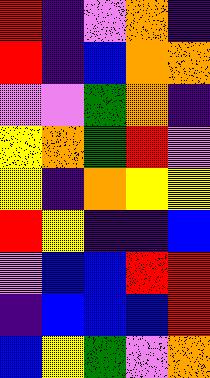[["red", "indigo", "violet", "orange", "indigo"], ["red", "indigo", "blue", "orange", "orange"], ["violet", "violet", "green", "orange", "indigo"], ["yellow", "orange", "green", "red", "violet"], ["yellow", "indigo", "orange", "yellow", "yellow"], ["red", "yellow", "indigo", "indigo", "blue"], ["violet", "blue", "blue", "red", "red"], ["indigo", "blue", "blue", "blue", "red"], ["blue", "yellow", "green", "violet", "orange"]]